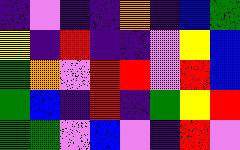[["indigo", "violet", "indigo", "indigo", "orange", "indigo", "blue", "green"], ["yellow", "indigo", "red", "indigo", "indigo", "violet", "yellow", "blue"], ["green", "orange", "violet", "red", "red", "violet", "red", "blue"], ["green", "blue", "indigo", "red", "indigo", "green", "yellow", "red"], ["green", "green", "violet", "blue", "violet", "indigo", "red", "violet"]]